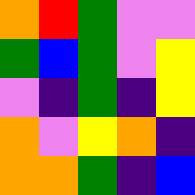[["orange", "red", "green", "violet", "violet"], ["green", "blue", "green", "violet", "yellow"], ["violet", "indigo", "green", "indigo", "yellow"], ["orange", "violet", "yellow", "orange", "indigo"], ["orange", "orange", "green", "indigo", "blue"]]